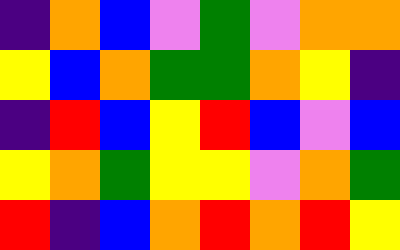[["indigo", "orange", "blue", "violet", "green", "violet", "orange", "orange"], ["yellow", "blue", "orange", "green", "green", "orange", "yellow", "indigo"], ["indigo", "red", "blue", "yellow", "red", "blue", "violet", "blue"], ["yellow", "orange", "green", "yellow", "yellow", "violet", "orange", "green"], ["red", "indigo", "blue", "orange", "red", "orange", "red", "yellow"]]